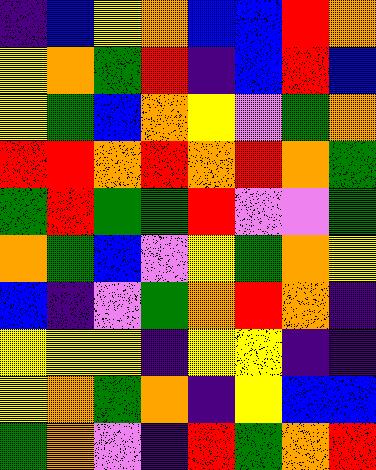[["indigo", "blue", "yellow", "orange", "blue", "blue", "red", "orange"], ["yellow", "orange", "green", "red", "indigo", "blue", "red", "blue"], ["yellow", "green", "blue", "orange", "yellow", "violet", "green", "orange"], ["red", "red", "orange", "red", "orange", "red", "orange", "green"], ["green", "red", "green", "green", "red", "violet", "violet", "green"], ["orange", "green", "blue", "violet", "yellow", "green", "orange", "yellow"], ["blue", "indigo", "violet", "green", "orange", "red", "orange", "indigo"], ["yellow", "yellow", "yellow", "indigo", "yellow", "yellow", "indigo", "indigo"], ["yellow", "orange", "green", "orange", "indigo", "yellow", "blue", "blue"], ["green", "orange", "violet", "indigo", "red", "green", "orange", "red"]]